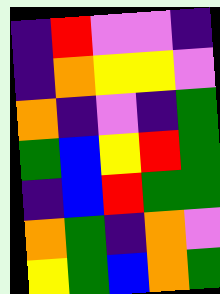[["indigo", "red", "violet", "violet", "indigo"], ["indigo", "orange", "yellow", "yellow", "violet"], ["orange", "indigo", "violet", "indigo", "green"], ["green", "blue", "yellow", "red", "green"], ["indigo", "blue", "red", "green", "green"], ["orange", "green", "indigo", "orange", "violet"], ["yellow", "green", "blue", "orange", "green"]]